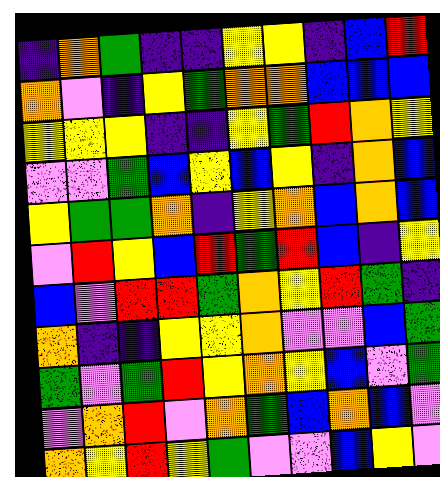[["indigo", "orange", "green", "indigo", "indigo", "yellow", "yellow", "indigo", "blue", "red"], ["orange", "violet", "indigo", "yellow", "green", "orange", "orange", "blue", "blue", "blue"], ["yellow", "yellow", "yellow", "indigo", "indigo", "yellow", "green", "red", "orange", "yellow"], ["violet", "violet", "green", "blue", "yellow", "blue", "yellow", "indigo", "orange", "blue"], ["yellow", "green", "green", "orange", "indigo", "yellow", "orange", "blue", "orange", "blue"], ["violet", "red", "yellow", "blue", "red", "green", "red", "blue", "indigo", "yellow"], ["blue", "violet", "red", "red", "green", "orange", "yellow", "red", "green", "indigo"], ["orange", "indigo", "indigo", "yellow", "yellow", "orange", "violet", "violet", "blue", "green"], ["green", "violet", "green", "red", "yellow", "orange", "yellow", "blue", "violet", "green"], ["violet", "orange", "red", "violet", "orange", "green", "blue", "orange", "blue", "violet"], ["orange", "yellow", "red", "yellow", "green", "violet", "violet", "blue", "yellow", "violet"]]